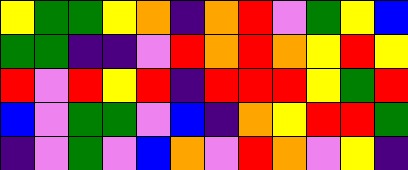[["yellow", "green", "green", "yellow", "orange", "indigo", "orange", "red", "violet", "green", "yellow", "blue"], ["green", "green", "indigo", "indigo", "violet", "red", "orange", "red", "orange", "yellow", "red", "yellow"], ["red", "violet", "red", "yellow", "red", "indigo", "red", "red", "red", "yellow", "green", "red"], ["blue", "violet", "green", "green", "violet", "blue", "indigo", "orange", "yellow", "red", "red", "green"], ["indigo", "violet", "green", "violet", "blue", "orange", "violet", "red", "orange", "violet", "yellow", "indigo"]]